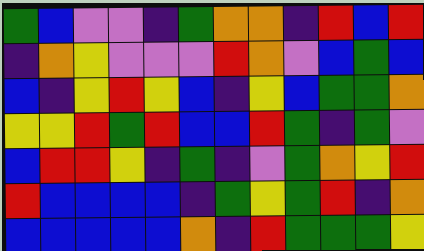[["green", "blue", "violet", "violet", "indigo", "green", "orange", "orange", "indigo", "red", "blue", "red"], ["indigo", "orange", "yellow", "violet", "violet", "violet", "red", "orange", "violet", "blue", "green", "blue"], ["blue", "indigo", "yellow", "red", "yellow", "blue", "indigo", "yellow", "blue", "green", "green", "orange"], ["yellow", "yellow", "red", "green", "red", "blue", "blue", "red", "green", "indigo", "green", "violet"], ["blue", "red", "red", "yellow", "indigo", "green", "indigo", "violet", "green", "orange", "yellow", "red"], ["red", "blue", "blue", "blue", "blue", "indigo", "green", "yellow", "green", "red", "indigo", "orange"], ["blue", "blue", "blue", "blue", "blue", "orange", "indigo", "red", "green", "green", "green", "yellow"]]